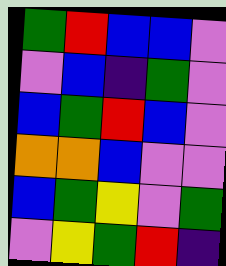[["green", "red", "blue", "blue", "violet"], ["violet", "blue", "indigo", "green", "violet"], ["blue", "green", "red", "blue", "violet"], ["orange", "orange", "blue", "violet", "violet"], ["blue", "green", "yellow", "violet", "green"], ["violet", "yellow", "green", "red", "indigo"]]